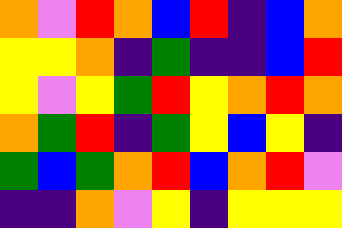[["orange", "violet", "red", "orange", "blue", "red", "indigo", "blue", "orange"], ["yellow", "yellow", "orange", "indigo", "green", "indigo", "indigo", "blue", "red"], ["yellow", "violet", "yellow", "green", "red", "yellow", "orange", "red", "orange"], ["orange", "green", "red", "indigo", "green", "yellow", "blue", "yellow", "indigo"], ["green", "blue", "green", "orange", "red", "blue", "orange", "red", "violet"], ["indigo", "indigo", "orange", "violet", "yellow", "indigo", "yellow", "yellow", "yellow"]]